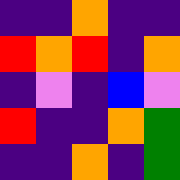[["indigo", "indigo", "orange", "indigo", "indigo"], ["red", "orange", "red", "indigo", "orange"], ["indigo", "violet", "indigo", "blue", "violet"], ["red", "indigo", "indigo", "orange", "green"], ["indigo", "indigo", "orange", "indigo", "green"]]